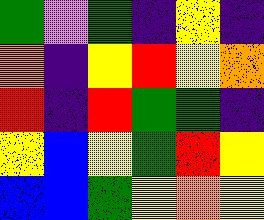[["green", "violet", "green", "indigo", "yellow", "indigo"], ["orange", "indigo", "yellow", "red", "yellow", "orange"], ["red", "indigo", "red", "green", "green", "indigo"], ["yellow", "blue", "yellow", "green", "red", "yellow"], ["blue", "blue", "green", "yellow", "orange", "yellow"]]